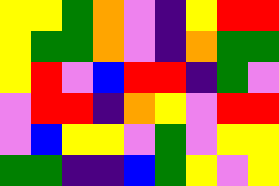[["yellow", "yellow", "green", "orange", "violet", "indigo", "yellow", "red", "red"], ["yellow", "green", "green", "orange", "violet", "indigo", "orange", "green", "green"], ["yellow", "red", "violet", "blue", "red", "red", "indigo", "green", "violet"], ["violet", "red", "red", "indigo", "orange", "yellow", "violet", "red", "red"], ["violet", "blue", "yellow", "yellow", "violet", "green", "violet", "yellow", "yellow"], ["green", "green", "indigo", "indigo", "blue", "green", "yellow", "violet", "yellow"]]